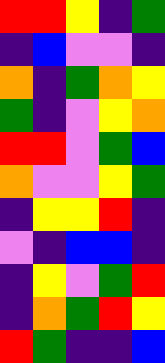[["red", "red", "yellow", "indigo", "green"], ["indigo", "blue", "violet", "violet", "indigo"], ["orange", "indigo", "green", "orange", "yellow"], ["green", "indigo", "violet", "yellow", "orange"], ["red", "red", "violet", "green", "blue"], ["orange", "violet", "violet", "yellow", "green"], ["indigo", "yellow", "yellow", "red", "indigo"], ["violet", "indigo", "blue", "blue", "indigo"], ["indigo", "yellow", "violet", "green", "red"], ["indigo", "orange", "green", "red", "yellow"], ["red", "green", "indigo", "indigo", "blue"]]